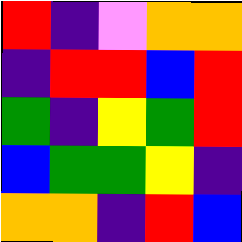[["red", "indigo", "violet", "orange", "orange"], ["indigo", "red", "red", "blue", "red"], ["green", "indigo", "yellow", "green", "red"], ["blue", "green", "green", "yellow", "indigo"], ["orange", "orange", "indigo", "red", "blue"]]